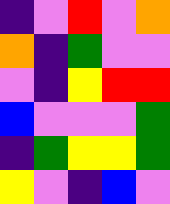[["indigo", "violet", "red", "violet", "orange"], ["orange", "indigo", "green", "violet", "violet"], ["violet", "indigo", "yellow", "red", "red"], ["blue", "violet", "violet", "violet", "green"], ["indigo", "green", "yellow", "yellow", "green"], ["yellow", "violet", "indigo", "blue", "violet"]]